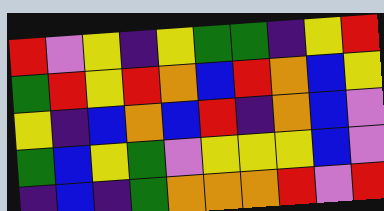[["red", "violet", "yellow", "indigo", "yellow", "green", "green", "indigo", "yellow", "red"], ["green", "red", "yellow", "red", "orange", "blue", "red", "orange", "blue", "yellow"], ["yellow", "indigo", "blue", "orange", "blue", "red", "indigo", "orange", "blue", "violet"], ["green", "blue", "yellow", "green", "violet", "yellow", "yellow", "yellow", "blue", "violet"], ["indigo", "blue", "indigo", "green", "orange", "orange", "orange", "red", "violet", "red"]]